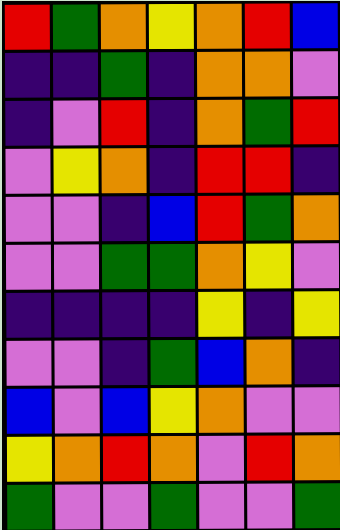[["red", "green", "orange", "yellow", "orange", "red", "blue"], ["indigo", "indigo", "green", "indigo", "orange", "orange", "violet"], ["indigo", "violet", "red", "indigo", "orange", "green", "red"], ["violet", "yellow", "orange", "indigo", "red", "red", "indigo"], ["violet", "violet", "indigo", "blue", "red", "green", "orange"], ["violet", "violet", "green", "green", "orange", "yellow", "violet"], ["indigo", "indigo", "indigo", "indigo", "yellow", "indigo", "yellow"], ["violet", "violet", "indigo", "green", "blue", "orange", "indigo"], ["blue", "violet", "blue", "yellow", "orange", "violet", "violet"], ["yellow", "orange", "red", "orange", "violet", "red", "orange"], ["green", "violet", "violet", "green", "violet", "violet", "green"]]